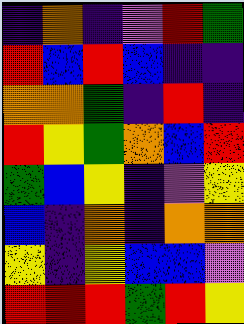[["indigo", "orange", "indigo", "violet", "red", "green"], ["red", "blue", "red", "blue", "indigo", "indigo"], ["orange", "orange", "green", "indigo", "red", "indigo"], ["red", "yellow", "green", "orange", "blue", "red"], ["green", "blue", "yellow", "indigo", "violet", "yellow"], ["blue", "indigo", "orange", "indigo", "orange", "orange"], ["yellow", "indigo", "yellow", "blue", "blue", "violet"], ["red", "red", "red", "green", "red", "yellow"]]